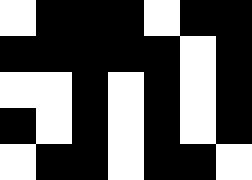[["white", "black", "black", "black", "white", "black", "black"], ["black", "black", "black", "black", "black", "white", "black"], ["white", "white", "black", "white", "black", "white", "black"], ["black", "white", "black", "white", "black", "white", "black"], ["white", "black", "black", "white", "black", "black", "white"]]